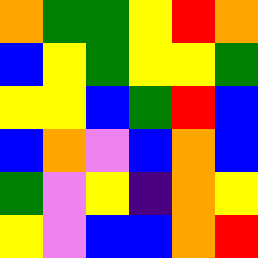[["orange", "green", "green", "yellow", "red", "orange"], ["blue", "yellow", "green", "yellow", "yellow", "green"], ["yellow", "yellow", "blue", "green", "red", "blue"], ["blue", "orange", "violet", "blue", "orange", "blue"], ["green", "violet", "yellow", "indigo", "orange", "yellow"], ["yellow", "violet", "blue", "blue", "orange", "red"]]